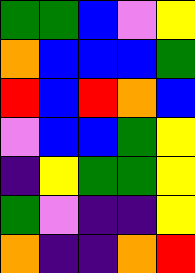[["green", "green", "blue", "violet", "yellow"], ["orange", "blue", "blue", "blue", "green"], ["red", "blue", "red", "orange", "blue"], ["violet", "blue", "blue", "green", "yellow"], ["indigo", "yellow", "green", "green", "yellow"], ["green", "violet", "indigo", "indigo", "yellow"], ["orange", "indigo", "indigo", "orange", "red"]]